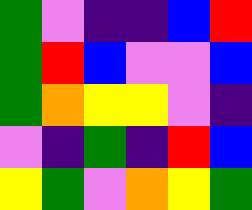[["green", "violet", "indigo", "indigo", "blue", "red"], ["green", "red", "blue", "violet", "violet", "blue"], ["green", "orange", "yellow", "yellow", "violet", "indigo"], ["violet", "indigo", "green", "indigo", "red", "blue"], ["yellow", "green", "violet", "orange", "yellow", "green"]]